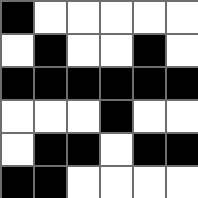[["black", "white", "white", "white", "white", "white"], ["white", "black", "white", "white", "black", "white"], ["black", "black", "black", "black", "black", "black"], ["white", "white", "white", "black", "white", "white"], ["white", "black", "black", "white", "black", "black"], ["black", "black", "white", "white", "white", "white"]]